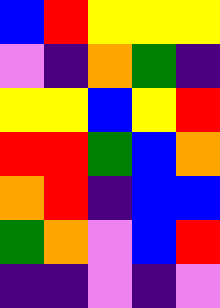[["blue", "red", "yellow", "yellow", "yellow"], ["violet", "indigo", "orange", "green", "indigo"], ["yellow", "yellow", "blue", "yellow", "red"], ["red", "red", "green", "blue", "orange"], ["orange", "red", "indigo", "blue", "blue"], ["green", "orange", "violet", "blue", "red"], ["indigo", "indigo", "violet", "indigo", "violet"]]